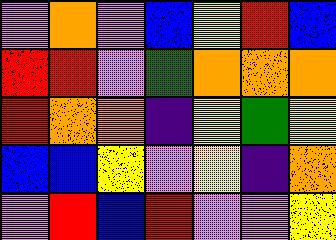[["violet", "orange", "violet", "blue", "yellow", "red", "blue"], ["red", "red", "violet", "green", "orange", "orange", "orange"], ["red", "orange", "orange", "indigo", "yellow", "green", "yellow"], ["blue", "blue", "yellow", "violet", "yellow", "indigo", "orange"], ["violet", "red", "blue", "red", "violet", "violet", "yellow"]]